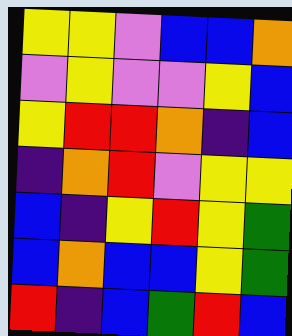[["yellow", "yellow", "violet", "blue", "blue", "orange"], ["violet", "yellow", "violet", "violet", "yellow", "blue"], ["yellow", "red", "red", "orange", "indigo", "blue"], ["indigo", "orange", "red", "violet", "yellow", "yellow"], ["blue", "indigo", "yellow", "red", "yellow", "green"], ["blue", "orange", "blue", "blue", "yellow", "green"], ["red", "indigo", "blue", "green", "red", "blue"]]